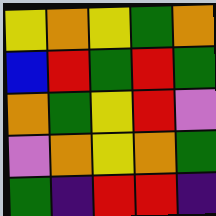[["yellow", "orange", "yellow", "green", "orange"], ["blue", "red", "green", "red", "green"], ["orange", "green", "yellow", "red", "violet"], ["violet", "orange", "yellow", "orange", "green"], ["green", "indigo", "red", "red", "indigo"]]